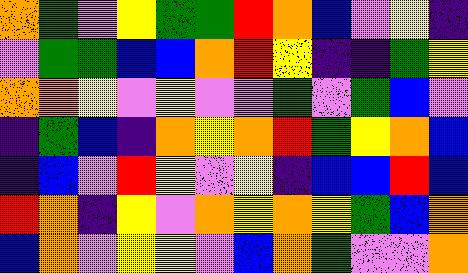[["orange", "green", "violet", "yellow", "green", "green", "red", "orange", "blue", "violet", "yellow", "indigo"], ["violet", "green", "green", "blue", "blue", "orange", "red", "yellow", "indigo", "indigo", "green", "yellow"], ["orange", "orange", "yellow", "violet", "yellow", "violet", "violet", "green", "violet", "green", "blue", "violet"], ["indigo", "green", "blue", "indigo", "orange", "yellow", "orange", "red", "green", "yellow", "orange", "blue"], ["indigo", "blue", "violet", "red", "yellow", "violet", "yellow", "indigo", "blue", "blue", "red", "blue"], ["red", "orange", "indigo", "yellow", "violet", "orange", "yellow", "orange", "yellow", "green", "blue", "orange"], ["blue", "orange", "violet", "yellow", "yellow", "violet", "blue", "orange", "green", "violet", "violet", "orange"]]